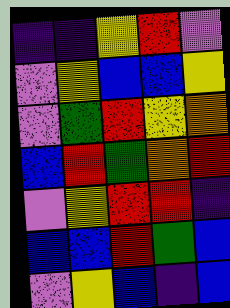[["indigo", "indigo", "yellow", "red", "violet"], ["violet", "yellow", "blue", "blue", "yellow"], ["violet", "green", "red", "yellow", "orange"], ["blue", "red", "green", "orange", "red"], ["violet", "yellow", "red", "red", "indigo"], ["blue", "blue", "red", "green", "blue"], ["violet", "yellow", "blue", "indigo", "blue"]]